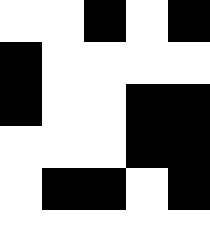[["white", "white", "black", "white", "black"], ["black", "white", "white", "white", "white"], ["black", "white", "white", "black", "black"], ["white", "white", "white", "black", "black"], ["white", "black", "black", "white", "black"], ["white", "white", "white", "white", "white"]]